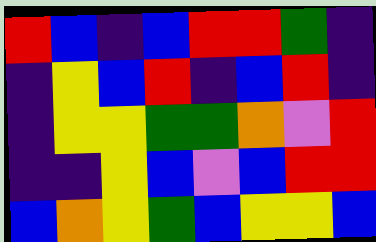[["red", "blue", "indigo", "blue", "red", "red", "green", "indigo"], ["indigo", "yellow", "blue", "red", "indigo", "blue", "red", "indigo"], ["indigo", "yellow", "yellow", "green", "green", "orange", "violet", "red"], ["indigo", "indigo", "yellow", "blue", "violet", "blue", "red", "red"], ["blue", "orange", "yellow", "green", "blue", "yellow", "yellow", "blue"]]